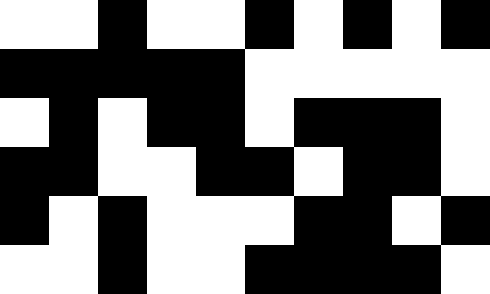[["white", "white", "black", "white", "white", "black", "white", "black", "white", "black"], ["black", "black", "black", "black", "black", "white", "white", "white", "white", "white"], ["white", "black", "white", "black", "black", "white", "black", "black", "black", "white"], ["black", "black", "white", "white", "black", "black", "white", "black", "black", "white"], ["black", "white", "black", "white", "white", "white", "black", "black", "white", "black"], ["white", "white", "black", "white", "white", "black", "black", "black", "black", "white"]]